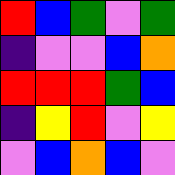[["red", "blue", "green", "violet", "green"], ["indigo", "violet", "violet", "blue", "orange"], ["red", "red", "red", "green", "blue"], ["indigo", "yellow", "red", "violet", "yellow"], ["violet", "blue", "orange", "blue", "violet"]]